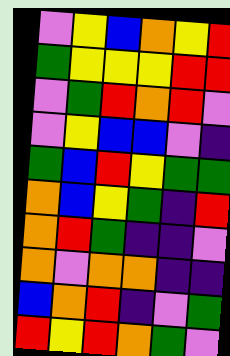[["violet", "yellow", "blue", "orange", "yellow", "red"], ["green", "yellow", "yellow", "yellow", "red", "red"], ["violet", "green", "red", "orange", "red", "violet"], ["violet", "yellow", "blue", "blue", "violet", "indigo"], ["green", "blue", "red", "yellow", "green", "green"], ["orange", "blue", "yellow", "green", "indigo", "red"], ["orange", "red", "green", "indigo", "indigo", "violet"], ["orange", "violet", "orange", "orange", "indigo", "indigo"], ["blue", "orange", "red", "indigo", "violet", "green"], ["red", "yellow", "red", "orange", "green", "violet"]]